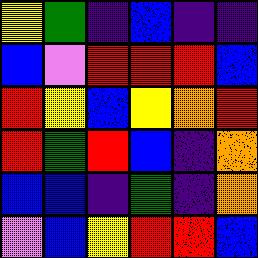[["yellow", "green", "indigo", "blue", "indigo", "indigo"], ["blue", "violet", "red", "red", "red", "blue"], ["red", "yellow", "blue", "yellow", "orange", "red"], ["red", "green", "red", "blue", "indigo", "orange"], ["blue", "blue", "indigo", "green", "indigo", "orange"], ["violet", "blue", "yellow", "red", "red", "blue"]]